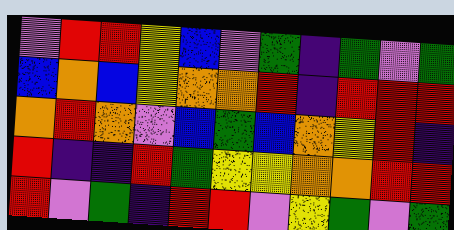[["violet", "red", "red", "yellow", "blue", "violet", "green", "indigo", "green", "violet", "green"], ["blue", "orange", "blue", "yellow", "orange", "orange", "red", "indigo", "red", "red", "red"], ["orange", "red", "orange", "violet", "blue", "green", "blue", "orange", "yellow", "red", "indigo"], ["red", "indigo", "indigo", "red", "green", "yellow", "yellow", "orange", "orange", "red", "red"], ["red", "violet", "green", "indigo", "red", "red", "violet", "yellow", "green", "violet", "green"]]